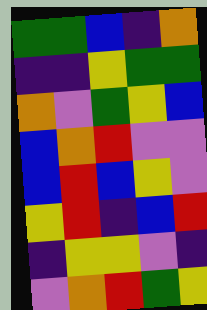[["green", "green", "blue", "indigo", "orange"], ["indigo", "indigo", "yellow", "green", "green"], ["orange", "violet", "green", "yellow", "blue"], ["blue", "orange", "red", "violet", "violet"], ["blue", "red", "blue", "yellow", "violet"], ["yellow", "red", "indigo", "blue", "red"], ["indigo", "yellow", "yellow", "violet", "indigo"], ["violet", "orange", "red", "green", "yellow"]]